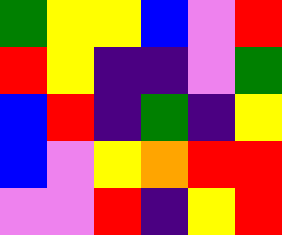[["green", "yellow", "yellow", "blue", "violet", "red"], ["red", "yellow", "indigo", "indigo", "violet", "green"], ["blue", "red", "indigo", "green", "indigo", "yellow"], ["blue", "violet", "yellow", "orange", "red", "red"], ["violet", "violet", "red", "indigo", "yellow", "red"]]